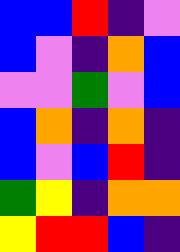[["blue", "blue", "red", "indigo", "violet"], ["blue", "violet", "indigo", "orange", "blue"], ["violet", "violet", "green", "violet", "blue"], ["blue", "orange", "indigo", "orange", "indigo"], ["blue", "violet", "blue", "red", "indigo"], ["green", "yellow", "indigo", "orange", "orange"], ["yellow", "red", "red", "blue", "indigo"]]